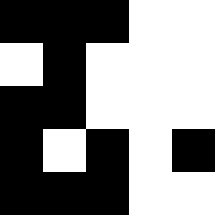[["black", "black", "black", "white", "white"], ["white", "black", "white", "white", "white"], ["black", "black", "white", "white", "white"], ["black", "white", "black", "white", "black"], ["black", "black", "black", "white", "white"]]